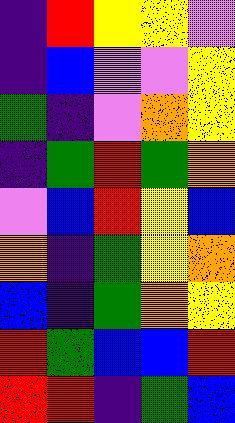[["indigo", "red", "yellow", "yellow", "violet"], ["indigo", "blue", "violet", "violet", "yellow"], ["green", "indigo", "violet", "orange", "yellow"], ["indigo", "green", "red", "green", "orange"], ["violet", "blue", "red", "yellow", "blue"], ["orange", "indigo", "green", "yellow", "orange"], ["blue", "indigo", "green", "orange", "yellow"], ["red", "green", "blue", "blue", "red"], ["red", "red", "indigo", "green", "blue"]]